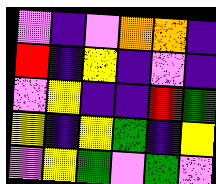[["violet", "indigo", "violet", "orange", "orange", "indigo"], ["red", "indigo", "yellow", "indigo", "violet", "indigo"], ["violet", "yellow", "indigo", "indigo", "red", "green"], ["yellow", "indigo", "yellow", "green", "indigo", "yellow"], ["violet", "yellow", "green", "violet", "green", "violet"]]